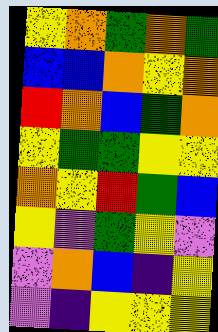[["yellow", "orange", "green", "orange", "green"], ["blue", "blue", "orange", "yellow", "orange"], ["red", "orange", "blue", "green", "orange"], ["yellow", "green", "green", "yellow", "yellow"], ["orange", "yellow", "red", "green", "blue"], ["yellow", "violet", "green", "yellow", "violet"], ["violet", "orange", "blue", "indigo", "yellow"], ["violet", "indigo", "yellow", "yellow", "yellow"]]